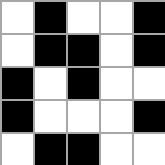[["white", "black", "white", "white", "black"], ["white", "black", "black", "white", "black"], ["black", "white", "black", "white", "white"], ["black", "white", "white", "white", "black"], ["white", "black", "black", "white", "white"]]